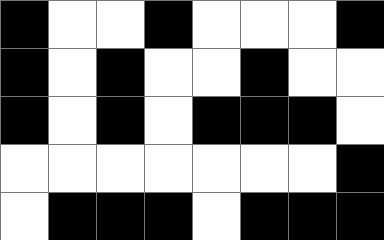[["black", "white", "white", "black", "white", "white", "white", "black"], ["black", "white", "black", "white", "white", "black", "white", "white"], ["black", "white", "black", "white", "black", "black", "black", "white"], ["white", "white", "white", "white", "white", "white", "white", "black"], ["white", "black", "black", "black", "white", "black", "black", "black"]]